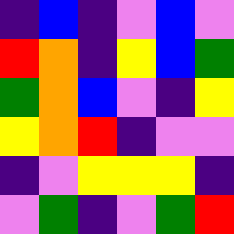[["indigo", "blue", "indigo", "violet", "blue", "violet"], ["red", "orange", "indigo", "yellow", "blue", "green"], ["green", "orange", "blue", "violet", "indigo", "yellow"], ["yellow", "orange", "red", "indigo", "violet", "violet"], ["indigo", "violet", "yellow", "yellow", "yellow", "indigo"], ["violet", "green", "indigo", "violet", "green", "red"]]